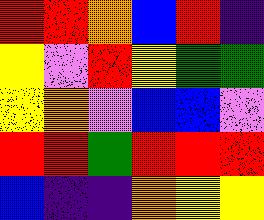[["red", "red", "orange", "blue", "red", "indigo"], ["yellow", "violet", "red", "yellow", "green", "green"], ["yellow", "orange", "violet", "blue", "blue", "violet"], ["red", "red", "green", "red", "red", "red"], ["blue", "indigo", "indigo", "orange", "yellow", "yellow"]]